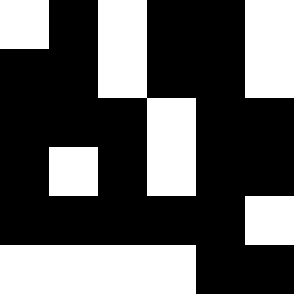[["white", "black", "white", "black", "black", "white"], ["black", "black", "white", "black", "black", "white"], ["black", "black", "black", "white", "black", "black"], ["black", "white", "black", "white", "black", "black"], ["black", "black", "black", "black", "black", "white"], ["white", "white", "white", "white", "black", "black"]]